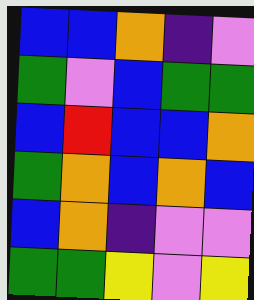[["blue", "blue", "orange", "indigo", "violet"], ["green", "violet", "blue", "green", "green"], ["blue", "red", "blue", "blue", "orange"], ["green", "orange", "blue", "orange", "blue"], ["blue", "orange", "indigo", "violet", "violet"], ["green", "green", "yellow", "violet", "yellow"]]